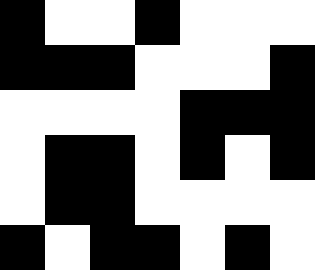[["black", "white", "white", "black", "white", "white", "white"], ["black", "black", "black", "white", "white", "white", "black"], ["white", "white", "white", "white", "black", "black", "black"], ["white", "black", "black", "white", "black", "white", "black"], ["white", "black", "black", "white", "white", "white", "white"], ["black", "white", "black", "black", "white", "black", "white"]]